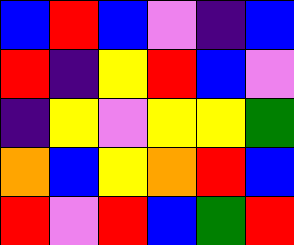[["blue", "red", "blue", "violet", "indigo", "blue"], ["red", "indigo", "yellow", "red", "blue", "violet"], ["indigo", "yellow", "violet", "yellow", "yellow", "green"], ["orange", "blue", "yellow", "orange", "red", "blue"], ["red", "violet", "red", "blue", "green", "red"]]